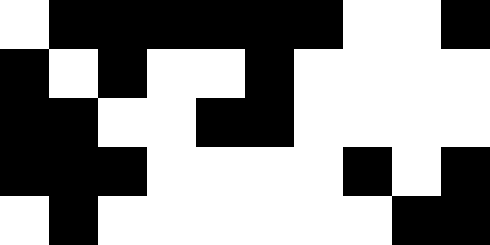[["white", "black", "black", "black", "black", "black", "black", "white", "white", "black"], ["black", "white", "black", "white", "white", "black", "white", "white", "white", "white"], ["black", "black", "white", "white", "black", "black", "white", "white", "white", "white"], ["black", "black", "black", "white", "white", "white", "white", "black", "white", "black"], ["white", "black", "white", "white", "white", "white", "white", "white", "black", "black"]]